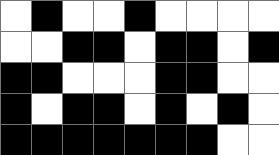[["white", "black", "white", "white", "black", "white", "white", "white", "white"], ["white", "white", "black", "black", "white", "black", "black", "white", "black"], ["black", "black", "white", "white", "white", "black", "black", "white", "white"], ["black", "white", "black", "black", "white", "black", "white", "black", "white"], ["black", "black", "black", "black", "black", "black", "black", "white", "white"]]